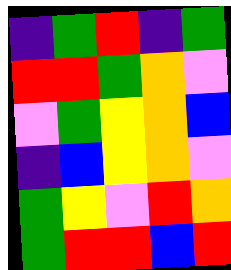[["indigo", "green", "red", "indigo", "green"], ["red", "red", "green", "orange", "violet"], ["violet", "green", "yellow", "orange", "blue"], ["indigo", "blue", "yellow", "orange", "violet"], ["green", "yellow", "violet", "red", "orange"], ["green", "red", "red", "blue", "red"]]